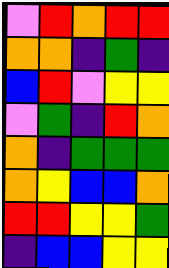[["violet", "red", "orange", "red", "red"], ["orange", "orange", "indigo", "green", "indigo"], ["blue", "red", "violet", "yellow", "yellow"], ["violet", "green", "indigo", "red", "orange"], ["orange", "indigo", "green", "green", "green"], ["orange", "yellow", "blue", "blue", "orange"], ["red", "red", "yellow", "yellow", "green"], ["indigo", "blue", "blue", "yellow", "yellow"]]